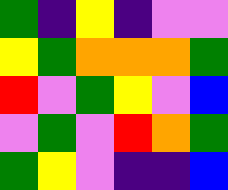[["green", "indigo", "yellow", "indigo", "violet", "violet"], ["yellow", "green", "orange", "orange", "orange", "green"], ["red", "violet", "green", "yellow", "violet", "blue"], ["violet", "green", "violet", "red", "orange", "green"], ["green", "yellow", "violet", "indigo", "indigo", "blue"]]